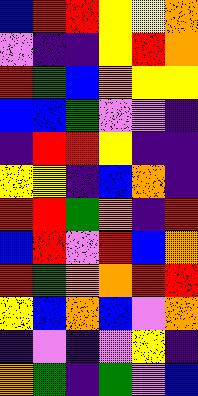[["blue", "red", "red", "yellow", "yellow", "orange"], ["violet", "indigo", "indigo", "yellow", "red", "orange"], ["red", "green", "blue", "orange", "yellow", "yellow"], ["blue", "blue", "green", "violet", "violet", "indigo"], ["indigo", "red", "red", "yellow", "indigo", "indigo"], ["yellow", "yellow", "indigo", "blue", "orange", "indigo"], ["red", "red", "green", "orange", "indigo", "red"], ["blue", "red", "violet", "red", "blue", "orange"], ["red", "green", "orange", "orange", "red", "red"], ["yellow", "blue", "orange", "blue", "violet", "orange"], ["indigo", "violet", "indigo", "violet", "yellow", "indigo"], ["orange", "green", "indigo", "green", "violet", "blue"]]